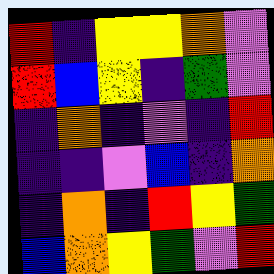[["red", "indigo", "yellow", "yellow", "orange", "violet"], ["red", "blue", "yellow", "indigo", "green", "violet"], ["indigo", "orange", "indigo", "violet", "indigo", "red"], ["indigo", "indigo", "violet", "blue", "indigo", "orange"], ["indigo", "orange", "indigo", "red", "yellow", "green"], ["blue", "orange", "yellow", "green", "violet", "red"]]